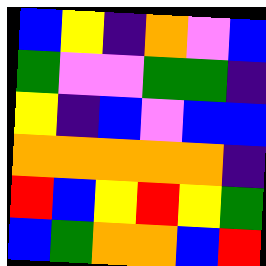[["blue", "yellow", "indigo", "orange", "violet", "blue"], ["green", "violet", "violet", "green", "green", "indigo"], ["yellow", "indigo", "blue", "violet", "blue", "blue"], ["orange", "orange", "orange", "orange", "orange", "indigo"], ["red", "blue", "yellow", "red", "yellow", "green"], ["blue", "green", "orange", "orange", "blue", "red"]]